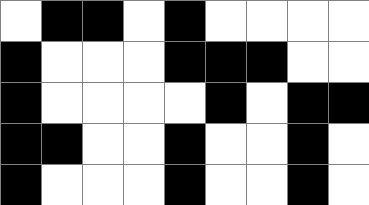[["white", "black", "black", "white", "black", "white", "white", "white", "white"], ["black", "white", "white", "white", "black", "black", "black", "white", "white"], ["black", "white", "white", "white", "white", "black", "white", "black", "black"], ["black", "black", "white", "white", "black", "white", "white", "black", "white"], ["black", "white", "white", "white", "black", "white", "white", "black", "white"]]